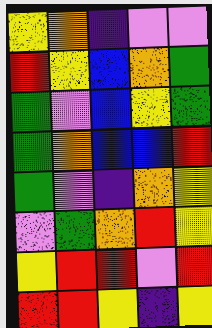[["yellow", "orange", "indigo", "violet", "violet"], ["red", "yellow", "blue", "orange", "green"], ["green", "violet", "blue", "yellow", "green"], ["green", "orange", "blue", "blue", "red"], ["green", "violet", "indigo", "orange", "yellow"], ["violet", "green", "orange", "red", "yellow"], ["yellow", "red", "red", "violet", "red"], ["red", "red", "yellow", "indigo", "yellow"]]